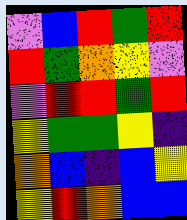[["violet", "blue", "red", "green", "red"], ["red", "green", "orange", "yellow", "violet"], ["violet", "red", "red", "green", "red"], ["yellow", "green", "green", "yellow", "indigo"], ["orange", "blue", "indigo", "blue", "yellow"], ["yellow", "red", "orange", "blue", "blue"]]